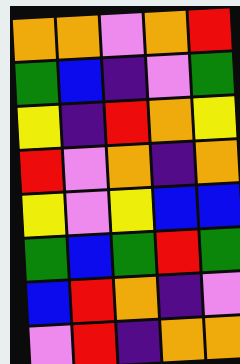[["orange", "orange", "violet", "orange", "red"], ["green", "blue", "indigo", "violet", "green"], ["yellow", "indigo", "red", "orange", "yellow"], ["red", "violet", "orange", "indigo", "orange"], ["yellow", "violet", "yellow", "blue", "blue"], ["green", "blue", "green", "red", "green"], ["blue", "red", "orange", "indigo", "violet"], ["violet", "red", "indigo", "orange", "orange"]]